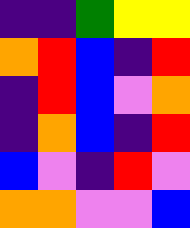[["indigo", "indigo", "green", "yellow", "yellow"], ["orange", "red", "blue", "indigo", "red"], ["indigo", "red", "blue", "violet", "orange"], ["indigo", "orange", "blue", "indigo", "red"], ["blue", "violet", "indigo", "red", "violet"], ["orange", "orange", "violet", "violet", "blue"]]